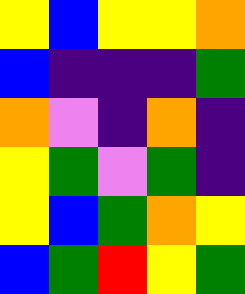[["yellow", "blue", "yellow", "yellow", "orange"], ["blue", "indigo", "indigo", "indigo", "green"], ["orange", "violet", "indigo", "orange", "indigo"], ["yellow", "green", "violet", "green", "indigo"], ["yellow", "blue", "green", "orange", "yellow"], ["blue", "green", "red", "yellow", "green"]]